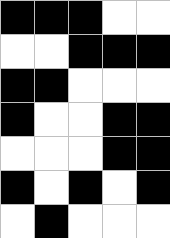[["black", "black", "black", "white", "white"], ["white", "white", "black", "black", "black"], ["black", "black", "white", "white", "white"], ["black", "white", "white", "black", "black"], ["white", "white", "white", "black", "black"], ["black", "white", "black", "white", "black"], ["white", "black", "white", "white", "white"]]